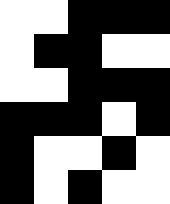[["white", "white", "black", "black", "black"], ["white", "black", "black", "white", "white"], ["white", "white", "black", "black", "black"], ["black", "black", "black", "white", "black"], ["black", "white", "white", "black", "white"], ["black", "white", "black", "white", "white"]]